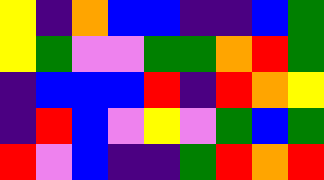[["yellow", "indigo", "orange", "blue", "blue", "indigo", "indigo", "blue", "green"], ["yellow", "green", "violet", "violet", "green", "green", "orange", "red", "green"], ["indigo", "blue", "blue", "blue", "red", "indigo", "red", "orange", "yellow"], ["indigo", "red", "blue", "violet", "yellow", "violet", "green", "blue", "green"], ["red", "violet", "blue", "indigo", "indigo", "green", "red", "orange", "red"]]